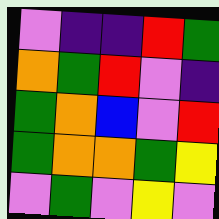[["violet", "indigo", "indigo", "red", "green"], ["orange", "green", "red", "violet", "indigo"], ["green", "orange", "blue", "violet", "red"], ["green", "orange", "orange", "green", "yellow"], ["violet", "green", "violet", "yellow", "violet"]]